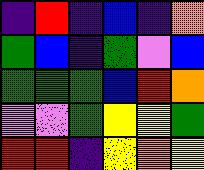[["indigo", "red", "indigo", "blue", "indigo", "orange"], ["green", "blue", "indigo", "green", "violet", "blue"], ["green", "green", "green", "blue", "red", "orange"], ["violet", "violet", "green", "yellow", "yellow", "green"], ["red", "red", "indigo", "yellow", "orange", "yellow"]]